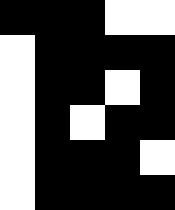[["black", "black", "black", "white", "white"], ["white", "black", "black", "black", "black"], ["white", "black", "black", "white", "black"], ["white", "black", "white", "black", "black"], ["white", "black", "black", "black", "white"], ["white", "black", "black", "black", "black"]]